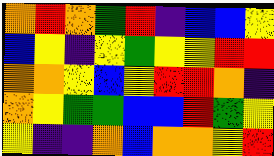[["orange", "red", "orange", "green", "red", "indigo", "blue", "blue", "yellow"], ["blue", "yellow", "indigo", "yellow", "green", "yellow", "yellow", "red", "red"], ["orange", "orange", "yellow", "blue", "yellow", "red", "red", "orange", "indigo"], ["orange", "yellow", "green", "green", "blue", "blue", "red", "green", "yellow"], ["yellow", "indigo", "indigo", "orange", "blue", "orange", "orange", "yellow", "red"]]